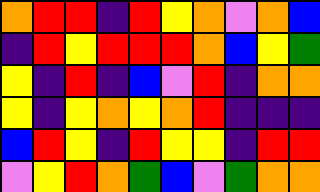[["orange", "red", "red", "indigo", "red", "yellow", "orange", "violet", "orange", "blue"], ["indigo", "red", "yellow", "red", "red", "red", "orange", "blue", "yellow", "green"], ["yellow", "indigo", "red", "indigo", "blue", "violet", "red", "indigo", "orange", "orange"], ["yellow", "indigo", "yellow", "orange", "yellow", "orange", "red", "indigo", "indigo", "indigo"], ["blue", "red", "yellow", "indigo", "red", "yellow", "yellow", "indigo", "red", "red"], ["violet", "yellow", "red", "orange", "green", "blue", "violet", "green", "orange", "orange"]]